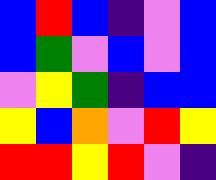[["blue", "red", "blue", "indigo", "violet", "blue"], ["blue", "green", "violet", "blue", "violet", "blue"], ["violet", "yellow", "green", "indigo", "blue", "blue"], ["yellow", "blue", "orange", "violet", "red", "yellow"], ["red", "red", "yellow", "red", "violet", "indigo"]]